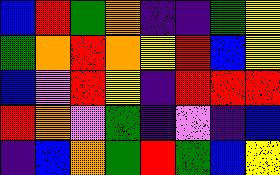[["blue", "red", "green", "orange", "indigo", "indigo", "green", "yellow"], ["green", "orange", "red", "orange", "yellow", "red", "blue", "yellow"], ["blue", "violet", "red", "yellow", "indigo", "red", "red", "red"], ["red", "orange", "violet", "green", "indigo", "violet", "indigo", "blue"], ["indigo", "blue", "orange", "green", "red", "green", "blue", "yellow"]]